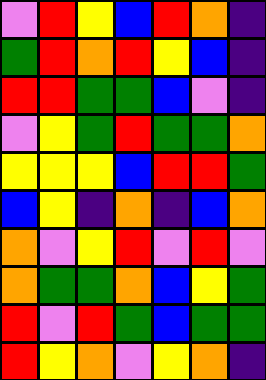[["violet", "red", "yellow", "blue", "red", "orange", "indigo"], ["green", "red", "orange", "red", "yellow", "blue", "indigo"], ["red", "red", "green", "green", "blue", "violet", "indigo"], ["violet", "yellow", "green", "red", "green", "green", "orange"], ["yellow", "yellow", "yellow", "blue", "red", "red", "green"], ["blue", "yellow", "indigo", "orange", "indigo", "blue", "orange"], ["orange", "violet", "yellow", "red", "violet", "red", "violet"], ["orange", "green", "green", "orange", "blue", "yellow", "green"], ["red", "violet", "red", "green", "blue", "green", "green"], ["red", "yellow", "orange", "violet", "yellow", "orange", "indigo"]]